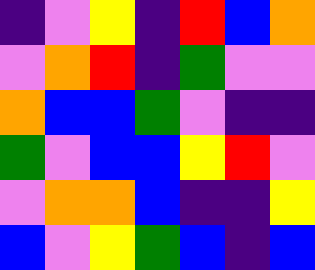[["indigo", "violet", "yellow", "indigo", "red", "blue", "orange"], ["violet", "orange", "red", "indigo", "green", "violet", "violet"], ["orange", "blue", "blue", "green", "violet", "indigo", "indigo"], ["green", "violet", "blue", "blue", "yellow", "red", "violet"], ["violet", "orange", "orange", "blue", "indigo", "indigo", "yellow"], ["blue", "violet", "yellow", "green", "blue", "indigo", "blue"]]